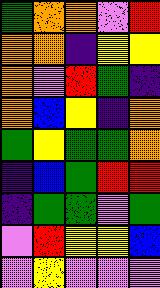[["green", "orange", "orange", "violet", "red"], ["orange", "orange", "indigo", "yellow", "yellow"], ["orange", "violet", "red", "green", "indigo"], ["orange", "blue", "yellow", "indigo", "orange"], ["green", "yellow", "green", "green", "orange"], ["indigo", "blue", "green", "red", "red"], ["indigo", "green", "green", "violet", "green"], ["violet", "red", "yellow", "yellow", "blue"], ["violet", "yellow", "violet", "violet", "violet"]]